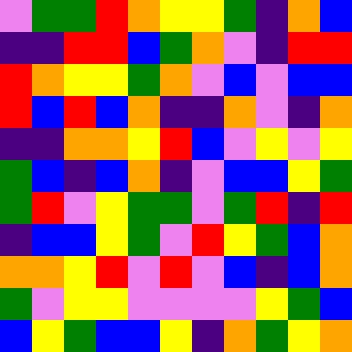[["violet", "green", "green", "red", "orange", "yellow", "yellow", "green", "indigo", "orange", "blue"], ["indigo", "indigo", "red", "red", "blue", "green", "orange", "violet", "indigo", "red", "red"], ["red", "orange", "yellow", "yellow", "green", "orange", "violet", "blue", "violet", "blue", "blue"], ["red", "blue", "red", "blue", "orange", "indigo", "indigo", "orange", "violet", "indigo", "orange"], ["indigo", "indigo", "orange", "orange", "yellow", "red", "blue", "violet", "yellow", "violet", "yellow"], ["green", "blue", "indigo", "blue", "orange", "indigo", "violet", "blue", "blue", "yellow", "green"], ["green", "red", "violet", "yellow", "green", "green", "violet", "green", "red", "indigo", "red"], ["indigo", "blue", "blue", "yellow", "green", "violet", "red", "yellow", "green", "blue", "orange"], ["orange", "orange", "yellow", "red", "violet", "red", "violet", "blue", "indigo", "blue", "orange"], ["green", "violet", "yellow", "yellow", "violet", "violet", "violet", "violet", "yellow", "green", "blue"], ["blue", "yellow", "green", "blue", "blue", "yellow", "indigo", "orange", "green", "yellow", "orange"]]